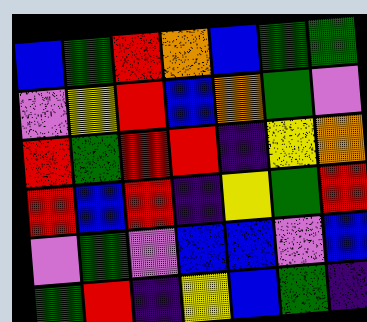[["blue", "green", "red", "orange", "blue", "green", "green"], ["violet", "yellow", "red", "blue", "orange", "green", "violet"], ["red", "green", "red", "red", "indigo", "yellow", "orange"], ["red", "blue", "red", "indigo", "yellow", "green", "red"], ["violet", "green", "violet", "blue", "blue", "violet", "blue"], ["green", "red", "indigo", "yellow", "blue", "green", "indigo"]]